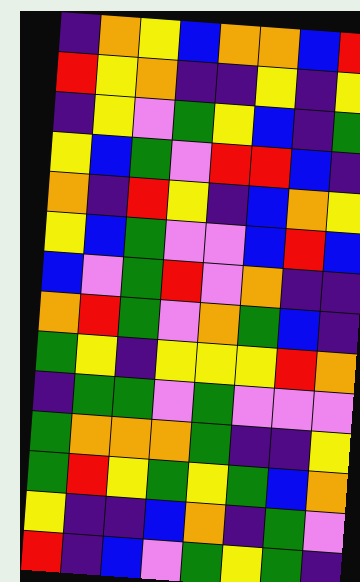[["indigo", "orange", "yellow", "blue", "orange", "orange", "blue", "red"], ["red", "yellow", "orange", "indigo", "indigo", "yellow", "indigo", "yellow"], ["indigo", "yellow", "violet", "green", "yellow", "blue", "indigo", "green"], ["yellow", "blue", "green", "violet", "red", "red", "blue", "indigo"], ["orange", "indigo", "red", "yellow", "indigo", "blue", "orange", "yellow"], ["yellow", "blue", "green", "violet", "violet", "blue", "red", "blue"], ["blue", "violet", "green", "red", "violet", "orange", "indigo", "indigo"], ["orange", "red", "green", "violet", "orange", "green", "blue", "indigo"], ["green", "yellow", "indigo", "yellow", "yellow", "yellow", "red", "orange"], ["indigo", "green", "green", "violet", "green", "violet", "violet", "violet"], ["green", "orange", "orange", "orange", "green", "indigo", "indigo", "yellow"], ["green", "red", "yellow", "green", "yellow", "green", "blue", "orange"], ["yellow", "indigo", "indigo", "blue", "orange", "indigo", "green", "violet"], ["red", "indigo", "blue", "violet", "green", "yellow", "green", "indigo"]]